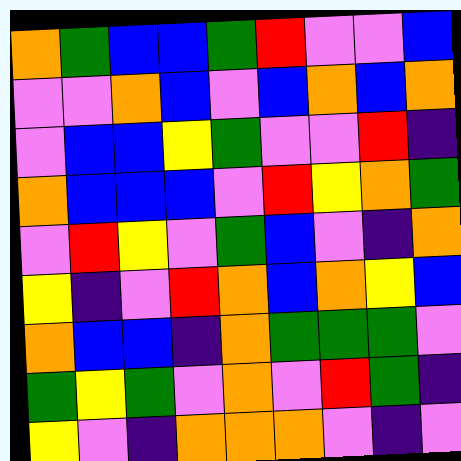[["orange", "green", "blue", "blue", "green", "red", "violet", "violet", "blue"], ["violet", "violet", "orange", "blue", "violet", "blue", "orange", "blue", "orange"], ["violet", "blue", "blue", "yellow", "green", "violet", "violet", "red", "indigo"], ["orange", "blue", "blue", "blue", "violet", "red", "yellow", "orange", "green"], ["violet", "red", "yellow", "violet", "green", "blue", "violet", "indigo", "orange"], ["yellow", "indigo", "violet", "red", "orange", "blue", "orange", "yellow", "blue"], ["orange", "blue", "blue", "indigo", "orange", "green", "green", "green", "violet"], ["green", "yellow", "green", "violet", "orange", "violet", "red", "green", "indigo"], ["yellow", "violet", "indigo", "orange", "orange", "orange", "violet", "indigo", "violet"]]